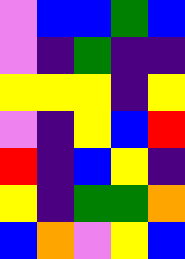[["violet", "blue", "blue", "green", "blue"], ["violet", "indigo", "green", "indigo", "indigo"], ["yellow", "yellow", "yellow", "indigo", "yellow"], ["violet", "indigo", "yellow", "blue", "red"], ["red", "indigo", "blue", "yellow", "indigo"], ["yellow", "indigo", "green", "green", "orange"], ["blue", "orange", "violet", "yellow", "blue"]]